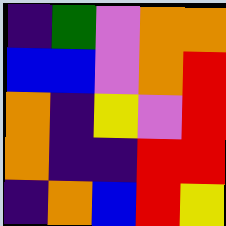[["indigo", "green", "violet", "orange", "orange"], ["blue", "blue", "violet", "orange", "red"], ["orange", "indigo", "yellow", "violet", "red"], ["orange", "indigo", "indigo", "red", "red"], ["indigo", "orange", "blue", "red", "yellow"]]